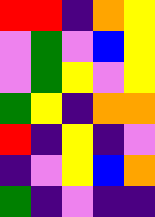[["red", "red", "indigo", "orange", "yellow"], ["violet", "green", "violet", "blue", "yellow"], ["violet", "green", "yellow", "violet", "yellow"], ["green", "yellow", "indigo", "orange", "orange"], ["red", "indigo", "yellow", "indigo", "violet"], ["indigo", "violet", "yellow", "blue", "orange"], ["green", "indigo", "violet", "indigo", "indigo"]]